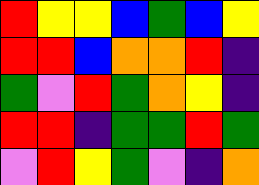[["red", "yellow", "yellow", "blue", "green", "blue", "yellow"], ["red", "red", "blue", "orange", "orange", "red", "indigo"], ["green", "violet", "red", "green", "orange", "yellow", "indigo"], ["red", "red", "indigo", "green", "green", "red", "green"], ["violet", "red", "yellow", "green", "violet", "indigo", "orange"]]